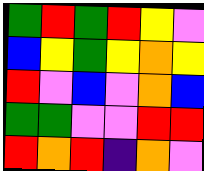[["green", "red", "green", "red", "yellow", "violet"], ["blue", "yellow", "green", "yellow", "orange", "yellow"], ["red", "violet", "blue", "violet", "orange", "blue"], ["green", "green", "violet", "violet", "red", "red"], ["red", "orange", "red", "indigo", "orange", "violet"]]